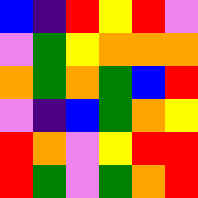[["blue", "indigo", "red", "yellow", "red", "violet"], ["violet", "green", "yellow", "orange", "orange", "orange"], ["orange", "green", "orange", "green", "blue", "red"], ["violet", "indigo", "blue", "green", "orange", "yellow"], ["red", "orange", "violet", "yellow", "red", "red"], ["red", "green", "violet", "green", "orange", "red"]]